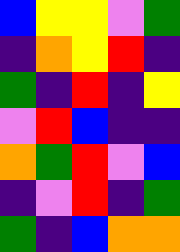[["blue", "yellow", "yellow", "violet", "green"], ["indigo", "orange", "yellow", "red", "indigo"], ["green", "indigo", "red", "indigo", "yellow"], ["violet", "red", "blue", "indigo", "indigo"], ["orange", "green", "red", "violet", "blue"], ["indigo", "violet", "red", "indigo", "green"], ["green", "indigo", "blue", "orange", "orange"]]